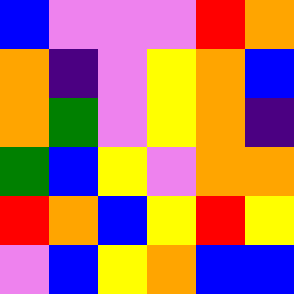[["blue", "violet", "violet", "violet", "red", "orange"], ["orange", "indigo", "violet", "yellow", "orange", "blue"], ["orange", "green", "violet", "yellow", "orange", "indigo"], ["green", "blue", "yellow", "violet", "orange", "orange"], ["red", "orange", "blue", "yellow", "red", "yellow"], ["violet", "blue", "yellow", "orange", "blue", "blue"]]